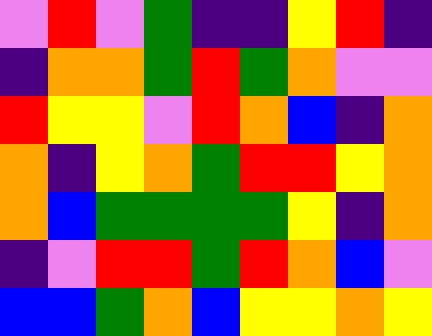[["violet", "red", "violet", "green", "indigo", "indigo", "yellow", "red", "indigo"], ["indigo", "orange", "orange", "green", "red", "green", "orange", "violet", "violet"], ["red", "yellow", "yellow", "violet", "red", "orange", "blue", "indigo", "orange"], ["orange", "indigo", "yellow", "orange", "green", "red", "red", "yellow", "orange"], ["orange", "blue", "green", "green", "green", "green", "yellow", "indigo", "orange"], ["indigo", "violet", "red", "red", "green", "red", "orange", "blue", "violet"], ["blue", "blue", "green", "orange", "blue", "yellow", "yellow", "orange", "yellow"]]